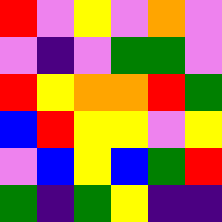[["red", "violet", "yellow", "violet", "orange", "violet"], ["violet", "indigo", "violet", "green", "green", "violet"], ["red", "yellow", "orange", "orange", "red", "green"], ["blue", "red", "yellow", "yellow", "violet", "yellow"], ["violet", "blue", "yellow", "blue", "green", "red"], ["green", "indigo", "green", "yellow", "indigo", "indigo"]]